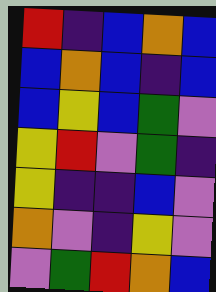[["red", "indigo", "blue", "orange", "blue"], ["blue", "orange", "blue", "indigo", "blue"], ["blue", "yellow", "blue", "green", "violet"], ["yellow", "red", "violet", "green", "indigo"], ["yellow", "indigo", "indigo", "blue", "violet"], ["orange", "violet", "indigo", "yellow", "violet"], ["violet", "green", "red", "orange", "blue"]]